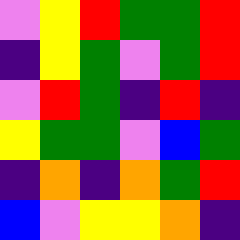[["violet", "yellow", "red", "green", "green", "red"], ["indigo", "yellow", "green", "violet", "green", "red"], ["violet", "red", "green", "indigo", "red", "indigo"], ["yellow", "green", "green", "violet", "blue", "green"], ["indigo", "orange", "indigo", "orange", "green", "red"], ["blue", "violet", "yellow", "yellow", "orange", "indigo"]]